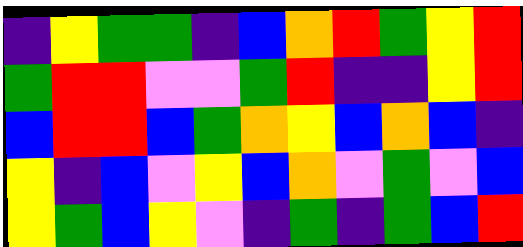[["indigo", "yellow", "green", "green", "indigo", "blue", "orange", "red", "green", "yellow", "red"], ["green", "red", "red", "violet", "violet", "green", "red", "indigo", "indigo", "yellow", "red"], ["blue", "red", "red", "blue", "green", "orange", "yellow", "blue", "orange", "blue", "indigo"], ["yellow", "indigo", "blue", "violet", "yellow", "blue", "orange", "violet", "green", "violet", "blue"], ["yellow", "green", "blue", "yellow", "violet", "indigo", "green", "indigo", "green", "blue", "red"]]